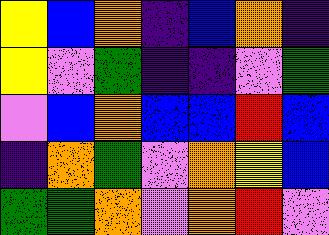[["yellow", "blue", "orange", "indigo", "blue", "orange", "indigo"], ["yellow", "violet", "green", "indigo", "indigo", "violet", "green"], ["violet", "blue", "orange", "blue", "blue", "red", "blue"], ["indigo", "orange", "green", "violet", "orange", "yellow", "blue"], ["green", "green", "orange", "violet", "orange", "red", "violet"]]